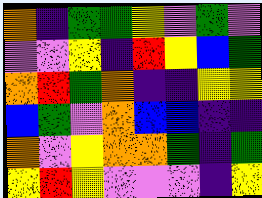[["orange", "indigo", "green", "green", "yellow", "violet", "green", "violet"], ["violet", "violet", "yellow", "indigo", "red", "yellow", "blue", "green"], ["orange", "red", "green", "orange", "indigo", "indigo", "yellow", "yellow"], ["blue", "green", "violet", "orange", "blue", "blue", "indigo", "indigo"], ["orange", "violet", "yellow", "orange", "orange", "green", "indigo", "green"], ["yellow", "red", "yellow", "violet", "violet", "violet", "indigo", "yellow"]]